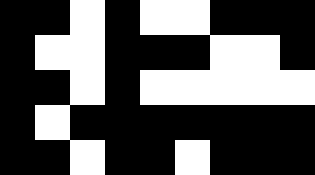[["black", "black", "white", "black", "white", "white", "black", "black", "black"], ["black", "white", "white", "black", "black", "black", "white", "white", "black"], ["black", "black", "white", "black", "white", "white", "white", "white", "white"], ["black", "white", "black", "black", "black", "black", "black", "black", "black"], ["black", "black", "white", "black", "black", "white", "black", "black", "black"]]